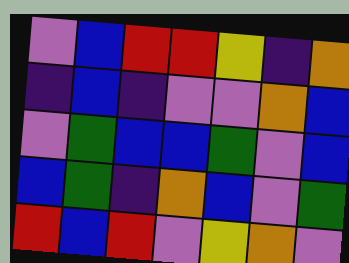[["violet", "blue", "red", "red", "yellow", "indigo", "orange"], ["indigo", "blue", "indigo", "violet", "violet", "orange", "blue"], ["violet", "green", "blue", "blue", "green", "violet", "blue"], ["blue", "green", "indigo", "orange", "blue", "violet", "green"], ["red", "blue", "red", "violet", "yellow", "orange", "violet"]]